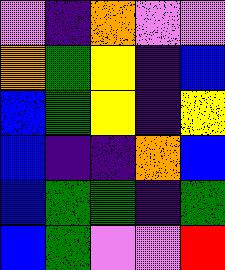[["violet", "indigo", "orange", "violet", "violet"], ["orange", "green", "yellow", "indigo", "blue"], ["blue", "green", "yellow", "indigo", "yellow"], ["blue", "indigo", "indigo", "orange", "blue"], ["blue", "green", "green", "indigo", "green"], ["blue", "green", "violet", "violet", "red"]]